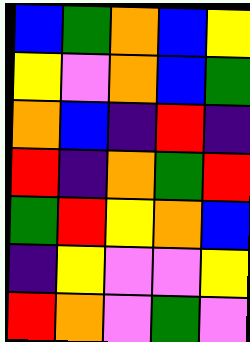[["blue", "green", "orange", "blue", "yellow"], ["yellow", "violet", "orange", "blue", "green"], ["orange", "blue", "indigo", "red", "indigo"], ["red", "indigo", "orange", "green", "red"], ["green", "red", "yellow", "orange", "blue"], ["indigo", "yellow", "violet", "violet", "yellow"], ["red", "orange", "violet", "green", "violet"]]